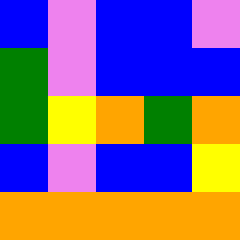[["blue", "violet", "blue", "blue", "violet"], ["green", "violet", "blue", "blue", "blue"], ["green", "yellow", "orange", "green", "orange"], ["blue", "violet", "blue", "blue", "yellow"], ["orange", "orange", "orange", "orange", "orange"]]